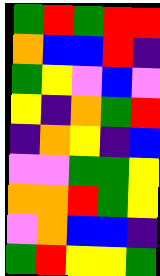[["green", "red", "green", "red", "red"], ["orange", "blue", "blue", "red", "indigo"], ["green", "yellow", "violet", "blue", "violet"], ["yellow", "indigo", "orange", "green", "red"], ["indigo", "orange", "yellow", "indigo", "blue"], ["violet", "violet", "green", "green", "yellow"], ["orange", "orange", "red", "green", "yellow"], ["violet", "orange", "blue", "blue", "indigo"], ["green", "red", "yellow", "yellow", "green"]]